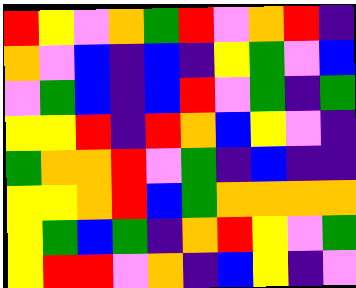[["red", "yellow", "violet", "orange", "green", "red", "violet", "orange", "red", "indigo"], ["orange", "violet", "blue", "indigo", "blue", "indigo", "yellow", "green", "violet", "blue"], ["violet", "green", "blue", "indigo", "blue", "red", "violet", "green", "indigo", "green"], ["yellow", "yellow", "red", "indigo", "red", "orange", "blue", "yellow", "violet", "indigo"], ["green", "orange", "orange", "red", "violet", "green", "indigo", "blue", "indigo", "indigo"], ["yellow", "yellow", "orange", "red", "blue", "green", "orange", "orange", "orange", "orange"], ["yellow", "green", "blue", "green", "indigo", "orange", "red", "yellow", "violet", "green"], ["yellow", "red", "red", "violet", "orange", "indigo", "blue", "yellow", "indigo", "violet"]]